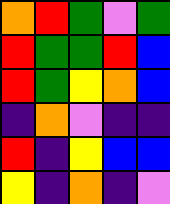[["orange", "red", "green", "violet", "green"], ["red", "green", "green", "red", "blue"], ["red", "green", "yellow", "orange", "blue"], ["indigo", "orange", "violet", "indigo", "indigo"], ["red", "indigo", "yellow", "blue", "blue"], ["yellow", "indigo", "orange", "indigo", "violet"]]